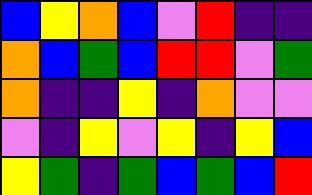[["blue", "yellow", "orange", "blue", "violet", "red", "indigo", "indigo"], ["orange", "blue", "green", "blue", "red", "red", "violet", "green"], ["orange", "indigo", "indigo", "yellow", "indigo", "orange", "violet", "violet"], ["violet", "indigo", "yellow", "violet", "yellow", "indigo", "yellow", "blue"], ["yellow", "green", "indigo", "green", "blue", "green", "blue", "red"]]